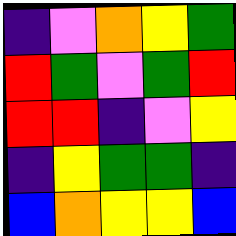[["indigo", "violet", "orange", "yellow", "green"], ["red", "green", "violet", "green", "red"], ["red", "red", "indigo", "violet", "yellow"], ["indigo", "yellow", "green", "green", "indigo"], ["blue", "orange", "yellow", "yellow", "blue"]]